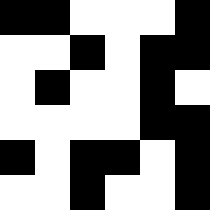[["black", "black", "white", "white", "white", "black"], ["white", "white", "black", "white", "black", "black"], ["white", "black", "white", "white", "black", "white"], ["white", "white", "white", "white", "black", "black"], ["black", "white", "black", "black", "white", "black"], ["white", "white", "black", "white", "white", "black"]]